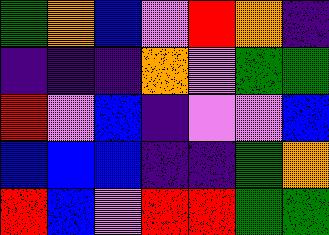[["green", "orange", "blue", "violet", "red", "orange", "indigo"], ["indigo", "indigo", "indigo", "orange", "violet", "green", "green"], ["red", "violet", "blue", "indigo", "violet", "violet", "blue"], ["blue", "blue", "blue", "indigo", "indigo", "green", "orange"], ["red", "blue", "violet", "red", "red", "green", "green"]]